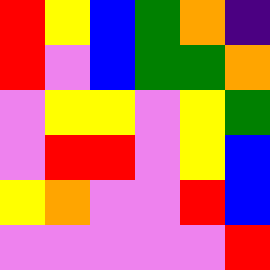[["red", "yellow", "blue", "green", "orange", "indigo"], ["red", "violet", "blue", "green", "green", "orange"], ["violet", "yellow", "yellow", "violet", "yellow", "green"], ["violet", "red", "red", "violet", "yellow", "blue"], ["yellow", "orange", "violet", "violet", "red", "blue"], ["violet", "violet", "violet", "violet", "violet", "red"]]